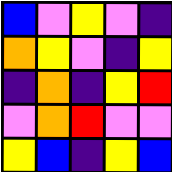[["blue", "violet", "yellow", "violet", "indigo"], ["orange", "yellow", "violet", "indigo", "yellow"], ["indigo", "orange", "indigo", "yellow", "red"], ["violet", "orange", "red", "violet", "violet"], ["yellow", "blue", "indigo", "yellow", "blue"]]